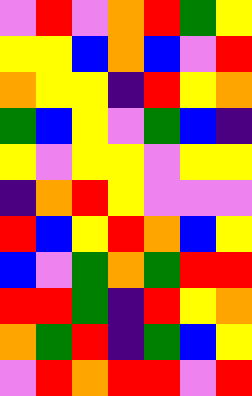[["violet", "red", "violet", "orange", "red", "green", "yellow"], ["yellow", "yellow", "blue", "orange", "blue", "violet", "red"], ["orange", "yellow", "yellow", "indigo", "red", "yellow", "orange"], ["green", "blue", "yellow", "violet", "green", "blue", "indigo"], ["yellow", "violet", "yellow", "yellow", "violet", "yellow", "yellow"], ["indigo", "orange", "red", "yellow", "violet", "violet", "violet"], ["red", "blue", "yellow", "red", "orange", "blue", "yellow"], ["blue", "violet", "green", "orange", "green", "red", "red"], ["red", "red", "green", "indigo", "red", "yellow", "orange"], ["orange", "green", "red", "indigo", "green", "blue", "yellow"], ["violet", "red", "orange", "red", "red", "violet", "red"]]